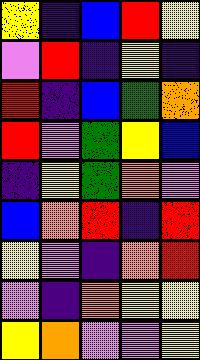[["yellow", "indigo", "blue", "red", "yellow"], ["violet", "red", "indigo", "yellow", "indigo"], ["red", "indigo", "blue", "green", "orange"], ["red", "violet", "green", "yellow", "blue"], ["indigo", "yellow", "green", "orange", "violet"], ["blue", "orange", "red", "indigo", "red"], ["yellow", "violet", "indigo", "orange", "red"], ["violet", "indigo", "orange", "yellow", "yellow"], ["yellow", "orange", "violet", "violet", "yellow"]]